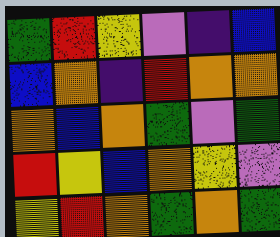[["green", "red", "yellow", "violet", "indigo", "blue"], ["blue", "orange", "indigo", "red", "orange", "orange"], ["orange", "blue", "orange", "green", "violet", "green"], ["red", "yellow", "blue", "orange", "yellow", "violet"], ["yellow", "red", "orange", "green", "orange", "green"]]